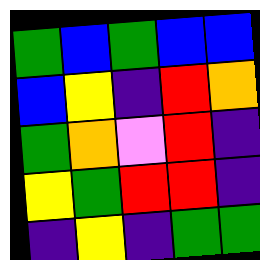[["green", "blue", "green", "blue", "blue"], ["blue", "yellow", "indigo", "red", "orange"], ["green", "orange", "violet", "red", "indigo"], ["yellow", "green", "red", "red", "indigo"], ["indigo", "yellow", "indigo", "green", "green"]]